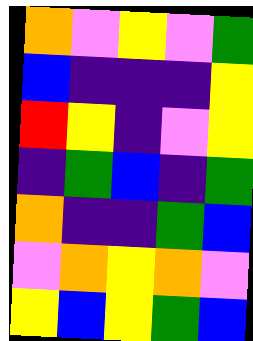[["orange", "violet", "yellow", "violet", "green"], ["blue", "indigo", "indigo", "indigo", "yellow"], ["red", "yellow", "indigo", "violet", "yellow"], ["indigo", "green", "blue", "indigo", "green"], ["orange", "indigo", "indigo", "green", "blue"], ["violet", "orange", "yellow", "orange", "violet"], ["yellow", "blue", "yellow", "green", "blue"]]